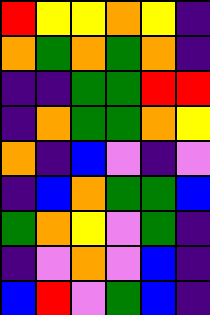[["red", "yellow", "yellow", "orange", "yellow", "indigo"], ["orange", "green", "orange", "green", "orange", "indigo"], ["indigo", "indigo", "green", "green", "red", "red"], ["indigo", "orange", "green", "green", "orange", "yellow"], ["orange", "indigo", "blue", "violet", "indigo", "violet"], ["indigo", "blue", "orange", "green", "green", "blue"], ["green", "orange", "yellow", "violet", "green", "indigo"], ["indigo", "violet", "orange", "violet", "blue", "indigo"], ["blue", "red", "violet", "green", "blue", "indigo"]]